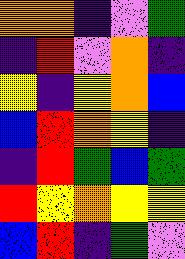[["orange", "orange", "indigo", "violet", "green"], ["indigo", "red", "violet", "orange", "indigo"], ["yellow", "indigo", "yellow", "orange", "blue"], ["blue", "red", "orange", "yellow", "indigo"], ["indigo", "red", "green", "blue", "green"], ["red", "yellow", "orange", "yellow", "yellow"], ["blue", "red", "indigo", "green", "violet"]]